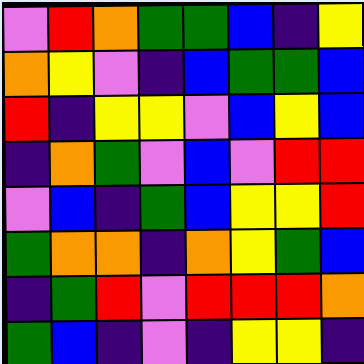[["violet", "red", "orange", "green", "green", "blue", "indigo", "yellow"], ["orange", "yellow", "violet", "indigo", "blue", "green", "green", "blue"], ["red", "indigo", "yellow", "yellow", "violet", "blue", "yellow", "blue"], ["indigo", "orange", "green", "violet", "blue", "violet", "red", "red"], ["violet", "blue", "indigo", "green", "blue", "yellow", "yellow", "red"], ["green", "orange", "orange", "indigo", "orange", "yellow", "green", "blue"], ["indigo", "green", "red", "violet", "red", "red", "red", "orange"], ["green", "blue", "indigo", "violet", "indigo", "yellow", "yellow", "indigo"]]